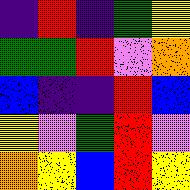[["indigo", "red", "indigo", "green", "yellow"], ["green", "green", "red", "violet", "orange"], ["blue", "indigo", "indigo", "red", "blue"], ["yellow", "violet", "green", "red", "violet"], ["orange", "yellow", "blue", "red", "yellow"]]